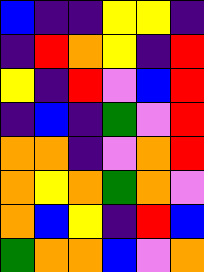[["blue", "indigo", "indigo", "yellow", "yellow", "indigo"], ["indigo", "red", "orange", "yellow", "indigo", "red"], ["yellow", "indigo", "red", "violet", "blue", "red"], ["indigo", "blue", "indigo", "green", "violet", "red"], ["orange", "orange", "indigo", "violet", "orange", "red"], ["orange", "yellow", "orange", "green", "orange", "violet"], ["orange", "blue", "yellow", "indigo", "red", "blue"], ["green", "orange", "orange", "blue", "violet", "orange"]]